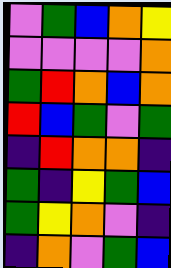[["violet", "green", "blue", "orange", "yellow"], ["violet", "violet", "violet", "violet", "orange"], ["green", "red", "orange", "blue", "orange"], ["red", "blue", "green", "violet", "green"], ["indigo", "red", "orange", "orange", "indigo"], ["green", "indigo", "yellow", "green", "blue"], ["green", "yellow", "orange", "violet", "indigo"], ["indigo", "orange", "violet", "green", "blue"]]